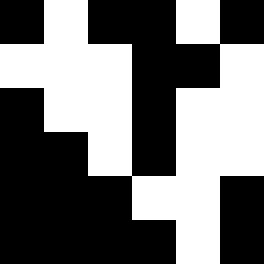[["black", "white", "black", "black", "white", "black"], ["white", "white", "white", "black", "black", "white"], ["black", "white", "white", "black", "white", "white"], ["black", "black", "white", "black", "white", "white"], ["black", "black", "black", "white", "white", "black"], ["black", "black", "black", "black", "white", "black"]]